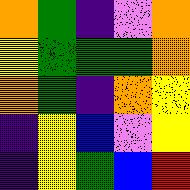[["orange", "green", "indigo", "violet", "orange"], ["yellow", "green", "green", "green", "orange"], ["orange", "green", "indigo", "orange", "yellow"], ["indigo", "yellow", "blue", "violet", "yellow"], ["indigo", "yellow", "green", "blue", "red"]]